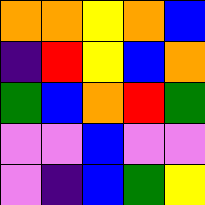[["orange", "orange", "yellow", "orange", "blue"], ["indigo", "red", "yellow", "blue", "orange"], ["green", "blue", "orange", "red", "green"], ["violet", "violet", "blue", "violet", "violet"], ["violet", "indigo", "blue", "green", "yellow"]]